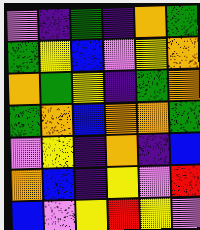[["violet", "indigo", "green", "indigo", "orange", "green"], ["green", "yellow", "blue", "violet", "yellow", "orange"], ["orange", "green", "yellow", "indigo", "green", "orange"], ["green", "orange", "blue", "orange", "orange", "green"], ["violet", "yellow", "indigo", "orange", "indigo", "blue"], ["orange", "blue", "indigo", "yellow", "violet", "red"], ["blue", "violet", "yellow", "red", "yellow", "violet"]]